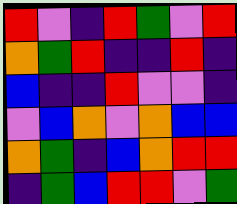[["red", "violet", "indigo", "red", "green", "violet", "red"], ["orange", "green", "red", "indigo", "indigo", "red", "indigo"], ["blue", "indigo", "indigo", "red", "violet", "violet", "indigo"], ["violet", "blue", "orange", "violet", "orange", "blue", "blue"], ["orange", "green", "indigo", "blue", "orange", "red", "red"], ["indigo", "green", "blue", "red", "red", "violet", "green"]]